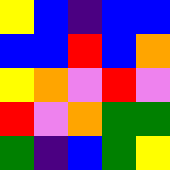[["yellow", "blue", "indigo", "blue", "blue"], ["blue", "blue", "red", "blue", "orange"], ["yellow", "orange", "violet", "red", "violet"], ["red", "violet", "orange", "green", "green"], ["green", "indigo", "blue", "green", "yellow"]]